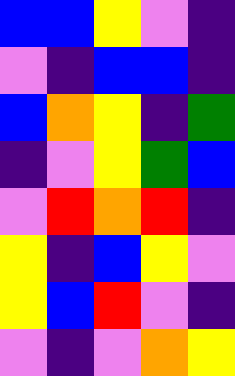[["blue", "blue", "yellow", "violet", "indigo"], ["violet", "indigo", "blue", "blue", "indigo"], ["blue", "orange", "yellow", "indigo", "green"], ["indigo", "violet", "yellow", "green", "blue"], ["violet", "red", "orange", "red", "indigo"], ["yellow", "indigo", "blue", "yellow", "violet"], ["yellow", "blue", "red", "violet", "indigo"], ["violet", "indigo", "violet", "orange", "yellow"]]